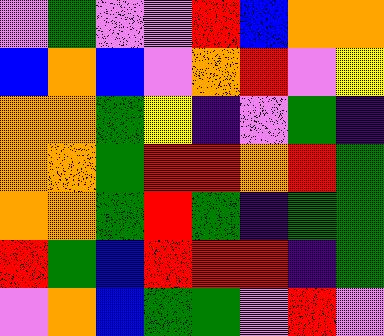[["violet", "green", "violet", "violet", "red", "blue", "orange", "orange"], ["blue", "orange", "blue", "violet", "orange", "red", "violet", "yellow"], ["orange", "orange", "green", "yellow", "indigo", "violet", "green", "indigo"], ["orange", "orange", "green", "red", "red", "orange", "red", "green"], ["orange", "orange", "green", "red", "green", "indigo", "green", "green"], ["red", "green", "blue", "red", "red", "red", "indigo", "green"], ["violet", "orange", "blue", "green", "green", "violet", "red", "violet"]]